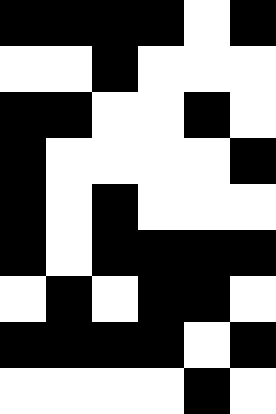[["black", "black", "black", "black", "white", "black"], ["white", "white", "black", "white", "white", "white"], ["black", "black", "white", "white", "black", "white"], ["black", "white", "white", "white", "white", "black"], ["black", "white", "black", "white", "white", "white"], ["black", "white", "black", "black", "black", "black"], ["white", "black", "white", "black", "black", "white"], ["black", "black", "black", "black", "white", "black"], ["white", "white", "white", "white", "black", "white"]]